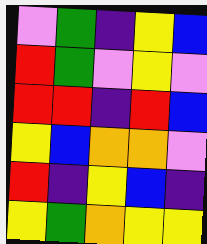[["violet", "green", "indigo", "yellow", "blue"], ["red", "green", "violet", "yellow", "violet"], ["red", "red", "indigo", "red", "blue"], ["yellow", "blue", "orange", "orange", "violet"], ["red", "indigo", "yellow", "blue", "indigo"], ["yellow", "green", "orange", "yellow", "yellow"]]